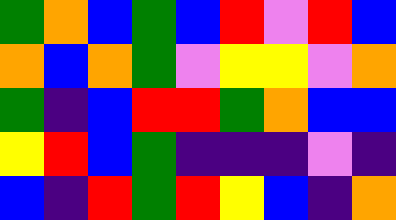[["green", "orange", "blue", "green", "blue", "red", "violet", "red", "blue"], ["orange", "blue", "orange", "green", "violet", "yellow", "yellow", "violet", "orange"], ["green", "indigo", "blue", "red", "red", "green", "orange", "blue", "blue"], ["yellow", "red", "blue", "green", "indigo", "indigo", "indigo", "violet", "indigo"], ["blue", "indigo", "red", "green", "red", "yellow", "blue", "indigo", "orange"]]